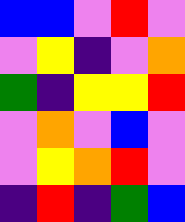[["blue", "blue", "violet", "red", "violet"], ["violet", "yellow", "indigo", "violet", "orange"], ["green", "indigo", "yellow", "yellow", "red"], ["violet", "orange", "violet", "blue", "violet"], ["violet", "yellow", "orange", "red", "violet"], ["indigo", "red", "indigo", "green", "blue"]]